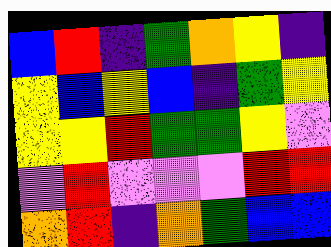[["blue", "red", "indigo", "green", "orange", "yellow", "indigo"], ["yellow", "blue", "yellow", "blue", "indigo", "green", "yellow"], ["yellow", "yellow", "red", "green", "green", "yellow", "violet"], ["violet", "red", "violet", "violet", "violet", "red", "red"], ["orange", "red", "indigo", "orange", "green", "blue", "blue"]]